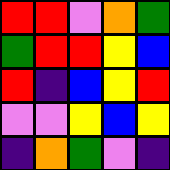[["red", "red", "violet", "orange", "green"], ["green", "red", "red", "yellow", "blue"], ["red", "indigo", "blue", "yellow", "red"], ["violet", "violet", "yellow", "blue", "yellow"], ["indigo", "orange", "green", "violet", "indigo"]]